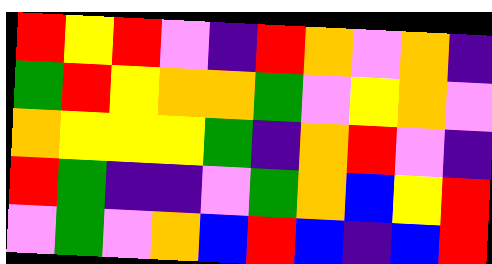[["red", "yellow", "red", "violet", "indigo", "red", "orange", "violet", "orange", "indigo"], ["green", "red", "yellow", "orange", "orange", "green", "violet", "yellow", "orange", "violet"], ["orange", "yellow", "yellow", "yellow", "green", "indigo", "orange", "red", "violet", "indigo"], ["red", "green", "indigo", "indigo", "violet", "green", "orange", "blue", "yellow", "red"], ["violet", "green", "violet", "orange", "blue", "red", "blue", "indigo", "blue", "red"]]